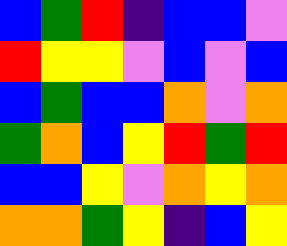[["blue", "green", "red", "indigo", "blue", "blue", "violet"], ["red", "yellow", "yellow", "violet", "blue", "violet", "blue"], ["blue", "green", "blue", "blue", "orange", "violet", "orange"], ["green", "orange", "blue", "yellow", "red", "green", "red"], ["blue", "blue", "yellow", "violet", "orange", "yellow", "orange"], ["orange", "orange", "green", "yellow", "indigo", "blue", "yellow"]]